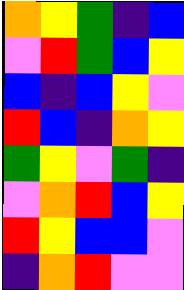[["orange", "yellow", "green", "indigo", "blue"], ["violet", "red", "green", "blue", "yellow"], ["blue", "indigo", "blue", "yellow", "violet"], ["red", "blue", "indigo", "orange", "yellow"], ["green", "yellow", "violet", "green", "indigo"], ["violet", "orange", "red", "blue", "yellow"], ["red", "yellow", "blue", "blue", "violet"], ["indigo", "orange", "red", "violet", "violet"]]